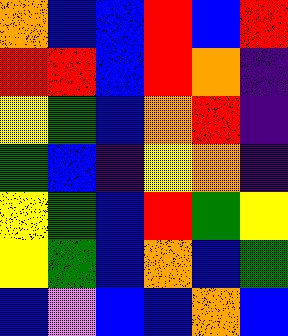[["orange", "blue", "blue", "red", "blue", "red"], ["red", "red", "blue", "red", "orange", "indigo"], ["yellow", "green", "blue", "orange", "red", "indigo"], ["green", "blue", "indigo", "yellow", "orange", "indigo"], ["yellow", "green", "blue", "red", "green", "yellow"], ["yellow", "green", "blue", "orange", "blue", "green"], ["blue", "violet", "blue", "blue", "orange", "blue"]]